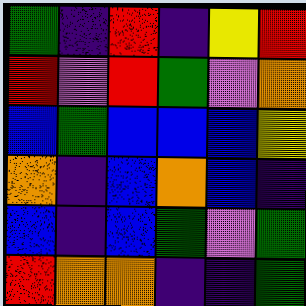[["green", "indigo", "red", "indigo", "yellow", "red"], ["red", "violet", "red", "green", "violet", "orange"], ["blue", "green", "blue", "blue", "blue", "yellow"], ["orange", "indigo", "blue", "orange", "blue", "indigo"], ["blue", "indigo", "blue", "green", "violet", "green"], ["red", "orange", "orange", "indigo", "indigo", "green"]]